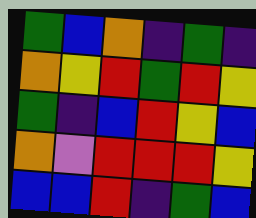[["green", "blue", "orange", "indigo", "green", "indigo"], ["orange", "yellow", "red", "green", "red", "yellow"], ["green", "indigo", "blue", "red", "yellow", "blue"], ["orange", "violet", "red", "red", "red", "yellow"], ["blue", "blue", "red", "indigo", "green", "blue"]]